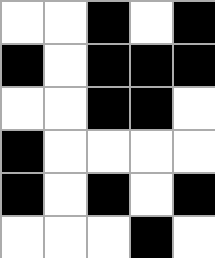[["white", "white", "black", "white", "black"], ["black", "white", "black", "black", "black"], ["white", "white", "black", "black", "white"], ["black", "white", "white", "white", "white"], ["black", "white", "black", "white", "black"], ["white", "white", "white", "black", "white"]]